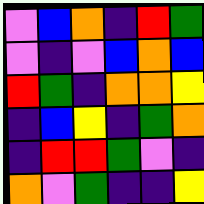[["violet", "blue", "orange", "indigo", "red", "green"], ["violet", "indigo", "violet", "blue", "orange", "blue"], ["red", "green", "indigo", "orange", "orange", "yellow"], ["indigo", "blue", "yellow", "indigo", "green", "orange"], ["indigo", "red", "red", "green", "violet", "indigo"], ["orange", "violet", "green", "indigo", "indigo", "yellow"]]